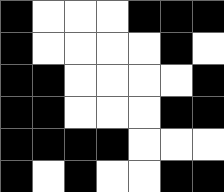[["black", "white", "white", "white", "black", "black", "black"], ["black", "white", "white", "white", "white", "black", "white"], ["black", "black", "white", "white", "white", "white", "black"], ["black", "black", "white", "white", "white", "black", "black"], ["black", "black", "black", "black", "white", "white", "white"], ["black", "white", "black", "white", "white", "black", "black"]]